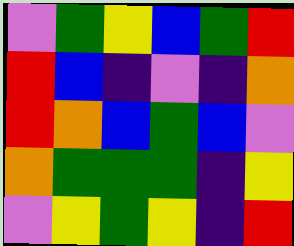[["violet", "green", "yellow", "blue", "green", "red"], ["red", "blue", "indigo", "violet", "indigo", "orange"], ["red", "orange", "blue", "green", "blue", "violet"], ["orange", "green", "green", "green", "indigo", "yellow"], ["violet", "yellow", "green", "yellow", "indigo", "red"]]